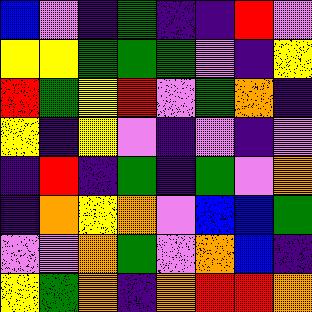[["blue", "violet", "indigo", "green", "indigo", "indigo", "red", "violet"], ["yellow", "yellow", "green", "green", "green", "violet", "indigo", "yellow"], ["red", "green", "yellow", "red", "violet", "green", "orange", "indigo"], ["yellow", "indigo", "yellow", "violet", "indigo", "violet", "indigo", "violet"], ["indigo", "red", "indigo", "green", "indigo", "green", "violet", "orange"], ["indigo", "orange", "yellow", "orange", "violet", "blue", "blue", "green"], ["violet", "violet", "orange", "green", "violet", "orange", "blue", "indigo"], ["yellow", "green", "orange", "indigo", "orange", "red", "red", "orange"]]